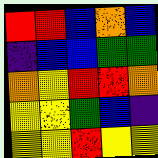[["red", "red", "blue", "orange", "blue"], ["indigo", "blue", "blue", "green", "green"], ["orange", "yellow", "red", "red", "orange"], ["yellow", "yellow", "green", "blue", "indigo"], ["yellow", "yellow", "red", "yellow", "yellow"]]